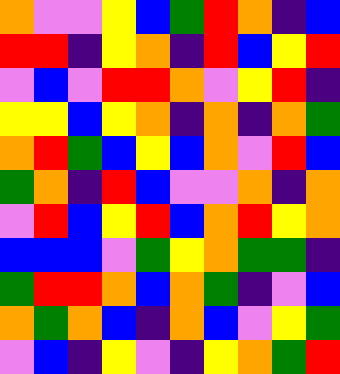[["orange", "violet", "violet", "yellow", "blue", "green", "red", "orange", "indigo", "blue"], ["red", "red", "indigo", "yellow", "orange", "indigo", "red", "blue", "yellow", "red"], ["violet", "blue", "violet", "red", "red", "orange", "violet", "yellow", "red", "indigo"], ["yellow", "yellow", "blue", "yellow", "orange", "indigo", "orange", "indigo", "orange", "green"], ["orange", "red", "green", "blue", "yellow", "blue", "orange", "violet", "red", "blue"], ["green", "orange", "indigo", "red", "blue", "violet", "violet", "orange", "indigo", "orange"], ["violet", "red", "blue", "yellow", "red", "blue", "orange", "red", "yellow", "orange"], ["blue", "blue", "blue", "violet", "green", "yellow", "orange", "green", "green", "indigo"], ["green", "red", "red", "orange", "blue", "orange", "green", "indigo", "violet", "blue"], ["orange", "green", "orange", "blue", "indigo", "orange", "blue", "violet", "yellow", "green"], ["violet", "blue", "indigo", "yellow", "violet", "indigo", "yellow", "orange", "green", "red"]]